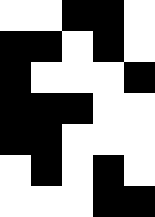[["white", "white", "black", "black", "white"], ["black", "black", "white", "black", "white"], ["black", "white", "white", "white", "black"], ["black", "black", "black", "white", "white"], ["black", "black", "white", "white", "white"], ["white", "black", "white", "black", "white"], ["white", "white", "white", "black", "black"]]